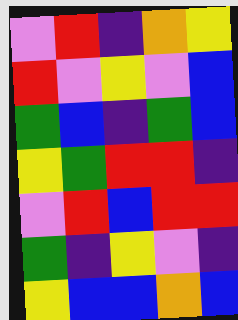[["violet", "red", "indigo", "orange", "yellow"], ["red", "violet", "yellow", "violet", "blue"], ["green", "blue", "indigo", "green", "blue"], ["yellow", "green", "red", "red", "indigo"], ["violet", "red", "blue", "red", "red"], ["green", "indigo", "yellow", "violet", "indigo"], ["yellow", "blue", "blue", "orange", "blue"]]